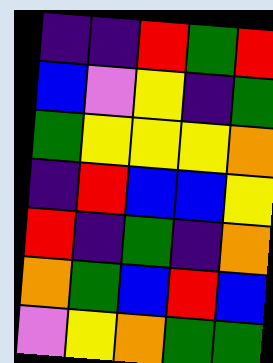[["indigo", "indigo", "red", "green", "red"], ["blue", "violet", "yellow", "indigo", "green"], ["green", "yellow", "yellow", "yellow", "orange"], ["indigo", "red", "blue", "blue", "yellow"], ["red", "indigo", "green", "indigo", "orange"], ["orange", "green", "blue", "red", "blue"], ["violet", "yellow", "orange", "green", "green"]]